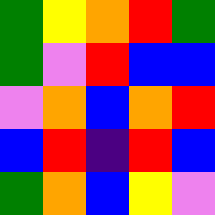[["green", "yellow", "orange", "red", "green"], ["green", "violet", "red", "blue", "blue"], ["violet", "orange", "blue", "orange", "red"], ["blue", "red", "indigo", "red", "blue"], ["green", "orange", "blue", "yellow", "violet"]]